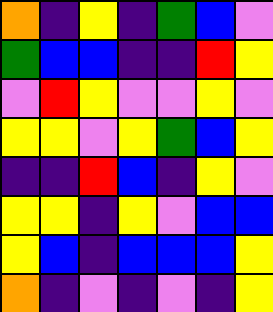[["orange", "indigo", "yellow", "indigo", "green", "blue", "violet"], ["green", "blue", "blue", "indigo", "indigo", "red", "yellow"], ["violet", "red", "yellow", "violet", "violet", "yellow", "violet"], ["yellow", "yellow", "violet", "yellow", "green", "blue", "yellow"], ["indigo", "indigo", "red", "blue", "indigo", "yellow", "violet"], ["yellow", "yellow", "indigo", "yellow", "violet", "blue", "blue"], ["yellow", "blue", "indigo", "blue", "blue", "blue", "yellow"], ["orange", "indigo", "violet", "indigo", "violet", "indigo", "yellow"]]